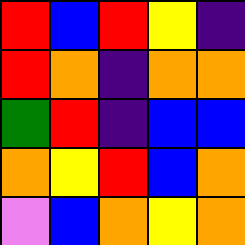[["red", "blue", "red", "yellow", "indigo"], ["red", "orange", "indigo", "orange", "orange"], ["green", "red", "indigo", "blue", "blue"], ["orange", "yellow", "red", "blue", "orange"], ["violet", "blue", "orange", "yellow", "orange"]]